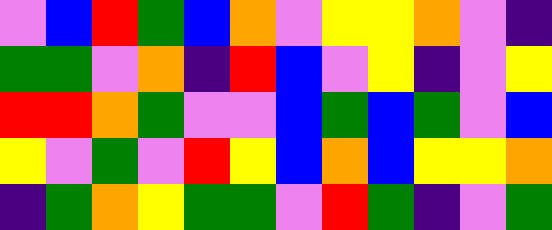[["violet", "blue", "red", "green", "blue", "orange", "violet", "yellow", "yellow", "orange", "violet", "indigo"], ["green", "green", "violet", "orange", "indigo", "red", "blue", "violet", "yellow", "indigo", "violet", "yellow"], ["red", "red", "orange", "green", "violet", "violet", "blue", "green", "blue", "green", "violet", "blue"], ["yellow", "violet", "green", "violet", "red", "yellow", "blue", "orange", "blue", "yellow", "yellow", "orange"], ["indigo", "green", "orange", "yellow", "green", "green", "violet", "red", "green", "indigo", "violet", "green"]]